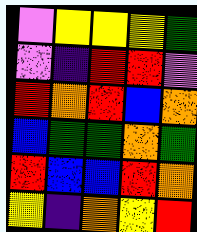[["violet", "yellow", "yellow", "yellow", "green"], ["violet", "indigo", "red", "red", "violet"], ["red", "orange", "red", "blue", "orange"], ["blue", "green", "green", "orange", "green"], ["red", "blue", "blue", "red", "orange"], ["yellow", "indigo", "orange", "yellow", "red"]]